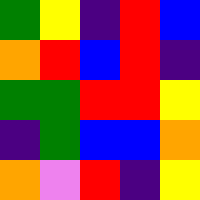[["green", "yellow", "indigo", "red", "blue"], ["orange", "red", "blue", "red", "indigo"], ["green", "green", "red", "red", "yellow"], ["indigo", "green", "blue", "blue", "orange"], ["orange", "violet", "red", "indigo", "yellow"]]